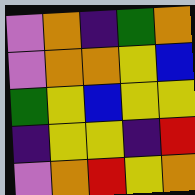[["violet", "orange", "indigo", "green", "orange"], ["violet", "orange", "orange", "yellow", "blue"], ["green", "yellow", "blue", "yellow", "yellow"], ["indigo", "yellow", "yellow", "indigo", "red"], ["violet", "orange", "red", "yellow", "orange"]]